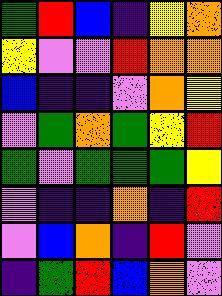[["green", "red", "blue", "indigo", "yellow", "orange"], ["yellow", "violet", "violet", "red", "orange", "orange"], ["blue", "indigo", "indigo", "violet", "orange", "yellow"], ["violet", "green", "orange", "green", "yellow", "red"], ["green", "violet", "green", "green", "green", "yellow"], ["violet", "indigo", "indigo", "orange", "indigo", "red"], ["violet", "blue", "orange", "indigo", "red", "violet"], ["indigo", "green", "red", "blue", "orange", "violet"]]